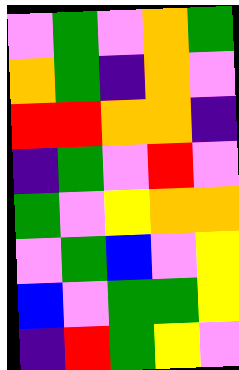[["violet", "green", "violet", "orange", "green"], ["orange", "green", "indigo", "orange", "violet"], ["red", "red", "orange", "orange", "indigo"], ["indigo", "green", "violet", "red", "violet"], ["green", "violet", "yellow", "orange", "orange"], ["violet", "green", "blue", "violet", "yellow"], ["blue", "violet", "green", "green", "yellow"], ["indigo", "red", "green", "yellow", "violet"]]